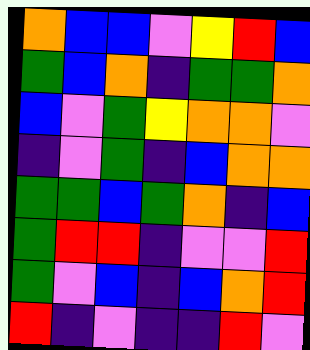[["orange", "blue", "blue", "violet", "yellow", "red", "blue"], ["green", "blue", "orange", "indigo", "green", "green", "orange"], ["blue", "violet", "green", "yellow", "orange", "orange", "violet"], ["indigo", "violet", "green", "indigo", "blue", "orange", "orange"], ["green", "green", "blue", "green", "orange", "indigo", "blue"], ["green", "red", "red", "indigo", "violet", "violet", "red"], ["green", "violet", "blue", "indigo", "blue", "orange", "red"], ["red", "indigo", "violet", "indigo", "indigo", "red", "violet"]]